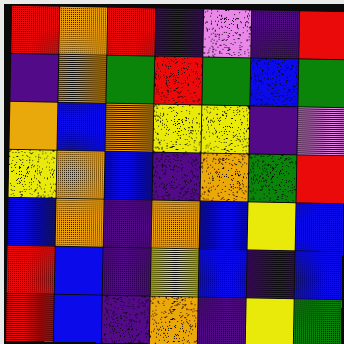[["red", "orange", "red", "indigo", "violet", "indigo", "red"], ["indigo", "orange", "green", "red", "green", "blue", "green"], ["orange", "blue", "orange", "yellow", "yellow", "indigo", "violet"], ["yellow", "orange", "blue", "indigo", "orange", "green", "red"], ["blue", "orange", "indigo", "orange", "blue", "yellow", "blue"], ["red", "blue", "indigo", "yellow", "blue", "indigo", "blue"], ["red", "blue", "indigo", "orange", "indigo", "yellow", "green"]]